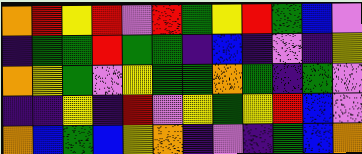[["orange", "red", "yellow", "red", "violet", "red", "green", "yellow", "red", "green", "blue", "violet"], ["indigo", "green", "green", "red", "green", "green", "indigo", "blue", "indigo", "violet", "indigo", "yellow"], ["orange", "yellow", "green", "violet", "yellow", "green", "green", "orange", "green", "indigo", "green", "violet"], ["indigo", "indigo", "yellow", "indigo", "red", "violet", "yellow", "green", "yellow", "red", "blue", "violet"], ["orange", "blue", "green", "blue", "yellow", "orange", "indigo", "violet", "indigo", "green", "blue", "orange"]]